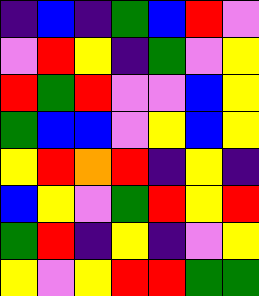[["indigo", "blue", "indigo", "green", "blue", "red", "violet"], ["violet", "red", "yellow", "indigo", "green", "violet", "yellow"], ["red", "green", "red", "violet", "violet", "blue", "yellow"], ["green", "blue", "blue", "violet", "yellow", "blue", "yellow"], ["yellow", "red", "orange", "red", "indigo", "yellow", "indigo"], ["blue", "yellow", "violet", "green", "red", "yellow", "red"], ["green", "red", "indigo", "yellow", "indigo", "violet", "yellow"], ["yellow", "violet", "yellow", "red", "red", "green", "green"]]